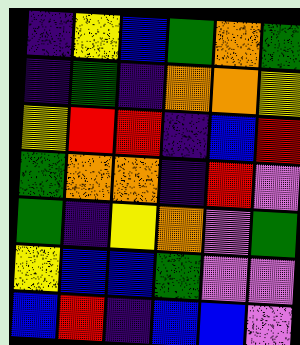[["indigo", "yellow", "blue", "green", "orange", "green"], ["indigo", "green", "indigo", "orange", "orange", "yellow"], ["yellow", "red", "red", "indigo", "blue", "red"], ["green", "orange", "orange", "indigo", "red", "violet"], ["green", "indigo", "yellow", "orange", "violet", "green"], ["yellow", "blue", "blue", "green", "violet", "violet"], ["blue", "red", "indigo", "blue", "blue", "violet"]]